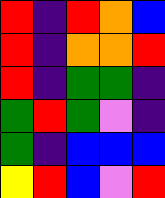[["red", "indigo", "red", "orange", "blue"], ["red", "indigo", "orange", "orange", "red"], ["red", "indigo", "green", "green", "indigo"], ["green", "red", "green", "violet", "indigo"], ["green", "indigo", "blue", "blue", "blue"], ["yellow", "red", "blue", "violet", "red"]]